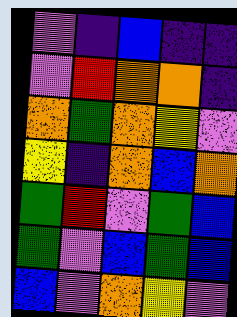[["violet", "indigo", "blue", "indigo", "indigo"], ["violet", "red", "orange", "orange", "indigo"], ["orange", "green", "orange", "yellow", "violet"], ["yellow", "indigo", "orange", "blue", "orange"], ["green", "red", "violet", "green", "blue"], ["green", "violet", "blue", "green", "blue"], ["blue", "violet", "orange", "yellow", "violet"]]